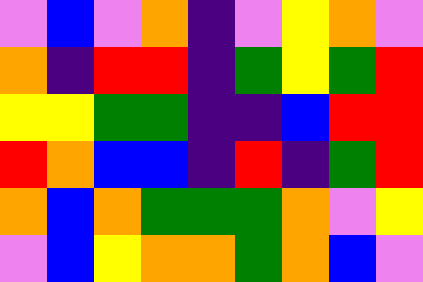[["violet", "blue", "violet", "orange", "indigo", "violet", "yellow", "orange", "violet"], ["orange", "indigo", "red", "red", "indigo", "green", "yellow", "green", "red"], ["yellow", "yellow", "green", "green", "indigo", "indigo", "blue", "red", "red"], ["red", "orange", "blue", "blue", "indigo", "red", "indigo", "green", "red"], ["orange", "blue", "orange", "green", "green", "green", "orange", "violet", "yellow"], ["violet", "blue", "yellow", "orange", "orange", "green", "orange", "blue", "violet"]]